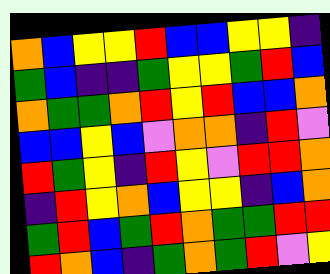[["orange", "blue", "yellow", "yellow", "red", "blue", "blue", "yellow", "yellow", "indigo"], ["green", "blue", "indigo", "indigo", "green", "yellow", "yellow", "green", "red", "blue"], ["orange", "green", "green", "orange", "red", "yellow", "red", "blue", "blue", "orange"], ["blue", "blue", "yellow", "blue", "violet", "orange", "orange", "indigo", "red", "violet"], ["red", "green", "yellow", "indigo", "red", "yellow", "violet", "red", "red", "orange"], ["indigo", "red", "yellow", "orange", "blue", "yellow", "yellow", "indigo", "blue", "orange"], ["green", "red", "blue", "green", "red", "orange", "green", "green", "red", "red"], ["red", "orange", "blue", "indigo", "green", "orange", "green", "red", "violet", "yellow"]]